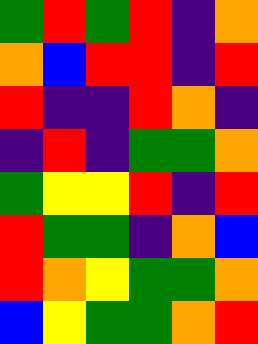[["green", "red", "green", "red", "indigo", "orange"], ["orange", "blue", "red", "red", "indigo", "red"], ["red", "indigo", "indigo", "red", "orange", "indigo"], ["indigo", "red", "indigo", "green", "green", "orange"], ["green", "yellow", "yellow", "red", "indigo", "red"], ["red", "green", "green", "indigo", "orange", "blue"], ["red", "orange", "yellow", "green", "green", "orange"], ["blue", "yellow", "green", "green", "orange", "red"]]